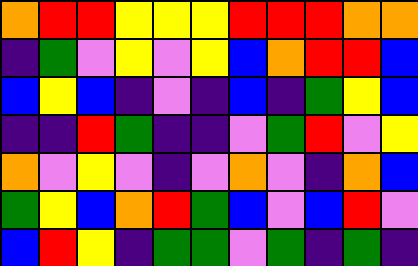[["orange", "red", "red", "yellow", "yellow", "yellow", "red", "red", "red", "orange", "orange"], ["indigo", "green", "violet", "yellow", "violet", "yellow", "blue", "orange", "red", "red", "blue"], ["blue", "yellow", "blue", "indigo", "violet", "indigo", "blue", "indigo", "green", "yellow", "blue"], ["indigo", "indigo", "red", "green", "indigo", "indigo", "violet", "green", "red", "violet", "yellow"], ["orange", "violet", "yellow", "violet", "indigo", "violet", "orange", "violet", "indigo", "orange", "blue"], ["green", "yellow", "blue", "orange", "red", "green", "blue", "violet", "blue", "red", "violet"], ["blue", "red", "yellow", "indigo", "green", "green", "violet", "green", "indigo", "green", "indigo"]]